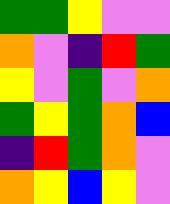[["green", "green", "yellow", "violet", "violet"], ["orange", "violet", "indigo", "red", "green"], ["yellow", "violet", "green", "violet", "orange"], ["green", "yellow", "green", "orange", "blue"], ["indigo", "red", "green", "orange", "violet"], ["orange", "yellow", "blue", "yellow", "violet"]]